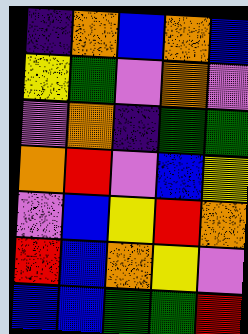[["indigo", "orange", "blue", "orange", "blue"], ["yellow", "green", "violet", "orange", "violet"], ["violet", "orange", "indigo", "green", "green"], ["orange", "red", "violet", "blue", "yellow"], ["violet", "blue", "yellow", "red", "orange"], ["red", "blue", "orange", "yellow", "violet"], ["blue", "blue", "green", "green", "red"]]